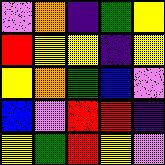[["violet", "orange", "indigo", "green", "yellow"], ["red", "yellow", "yellow", "indigo", "yellow"], ["yellow", "orange", "green", "blue", "violet"], ["blue", "violet", "red", "red", "indigo"], ["yellow", "green", "red", "yellow", "violet"]]